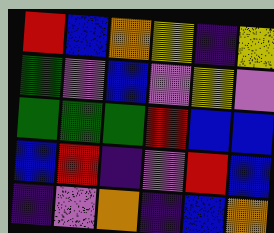[["red", "blue", "orange", "yellow", "indigo", "yellow"], ["green", "violet", "blue", "violet", "yellow", "violet"], ["green", "green", "green", "red", "blue", "blue"], ["blue", "red", "indigo", "violet", "red", "blue"], ["indigo", "violet", "orange", "indigo", "blue", "orange"]]